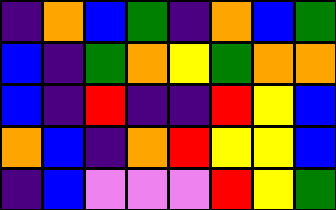[["indigo", "orange", "blue", "green", "indigo", "orange", "blue", "green"], ["blue", "indigo", "green", "orange", "yellow", "green", "orange", "orange"], ["blue", "indigo", "red", "indigo", "indigo", "red", "yellow", "blue"], ["orange", "blue", "indigo", "orange", "red", "yellow", "yellow", "blue"], ["indigo", "blue", "violet", "violet", "violet", "red", "yellow", "green"]]